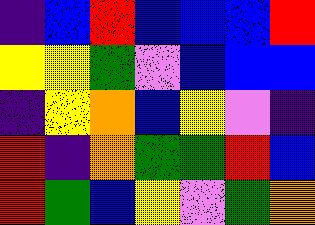[["indigo", "blue", "red", "blue", "blue", "blue", "red"], ["yellow", "yellow", "green", "violet", "blue", "blue", "blue"], ["indigo", "yellow", "orange", "blue", "yellow", "violet", "indigo"], ["red", "indigo", "orange", "green", "green", "red", "blue"], ["red", "green", "blue", "yellow", "violet", "green", "orange"]]